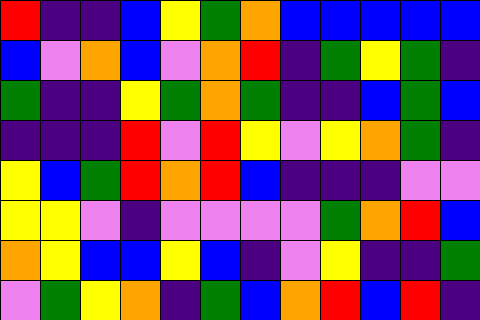[["red", "indigo", "indigo", "blue", "yellow", "green", "orange", "blue", "blue", "blue", "blue", "blue"], ["blue", "violet", "orange", "blue", "violet", "orange", "red", "indigo", "green", "yellow", "green", "indigo"], ["green", "indigo", "indigo", "yellow", "green", "orange", "green", "indigo", "indigo", "blue", "green", "blue"], ["indigo", "indigo", "indigo", "red", "violet", "red", "yellow", "violet", "yellow", "orange", "green", "indigo"], ["yellow", "blue", "green", "red", "orange", "red", "blue", "indigo", "indigo", "indigo", "violet", "violet"], ["yellow", "yellow", "violet", "indigo", "violet", "violet", "violet", "violet", "green", "orange", "red", "blue"], ["orange", "yellow", "blue", "blue", "yellow", "blue", "indigo", "violet", "yellow", "indigo", "indigo", "green"], ["violet", "green", "yellow", "orange", "indigo", "green", "blue", "orange", "red", "blue", "red", "indigo"]]